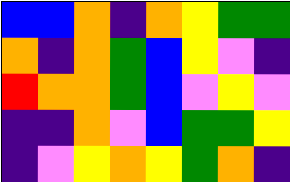[["blue", "blue", "orange", "indigo", "orange", "yellow", "green", "green"], ["orange", "indigo", "orange", "green", "blue", "yellow", "violet", "indigo"], ["red", "orange", "orange", "green", "blue", "violet", "yellow", "violet"], ["indigo", "indigo", "orange", "violet", "blue", "green", "green", "yellow"], ["indigo", "violet", "yellow", "orange", "yellow", "green", "orange", "indigo"]]